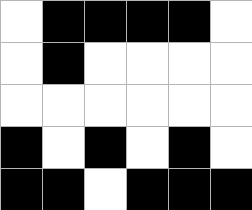[["white", "black", "black", "black", "black", "white"], ["white", "black", "white", "white", "white", "white"], ["white", "white", "white", "white", "white", "white"], ["black", "white", "black", "white", "black", "white"], ["black", "black", "white", "black", "black", "black"]]